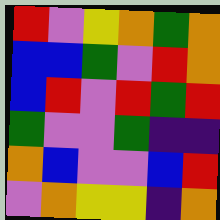[["red", "violet", "yellow", "orange", "green", "orange"], ["blue", "blue", "green", "violet", "red", "orange"], ["blue", "red", "violet", "red", "green", "red"], ["green", "violet", "violet", "green", "indigo", "indigo"], ["orange", "blue", "violet", "violet", "blue", "red"], ["violet", "orange", "yellow", "yellow", "indigo", "orange"]]